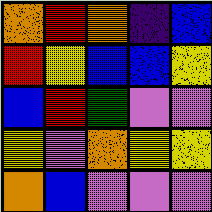[["orange", "red", "orange", "indigo", "blue"], ["red", "yellow", "blue", "blue", "yellow"], ["blue", "red", "green", "violet", "violet"], ["yellow", "violet", "orange", "yellow", "yellow"], ["orange", "blue", "violet", "violet", "violet"]]